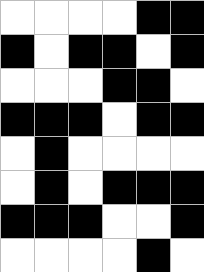[["white", "white", "white", "white", "black", "black"], ["black", "white", "black", "black", "white", "black"], ["white", "white", "white", "black", "black", "white"], ["black", "black", "black", "white", "black", "black"], ["white", "black", "white", "white", "white", "white"], ["white", "black", "white", "black", "black", "black"], ["black", "black", "black", "white", "white", "black"], ["white", "white", "white", "white", "black", "white"]]